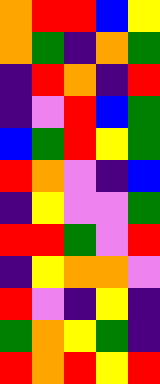[["orange", "red", "red", "blue", "yellow"], ["orange", "green", "indigo", "orange", "green"], ["indigo", "red", "orange", "indigo", "red"], ["indigo", "violet", "red", "blue", "green"], ["blue", "green", "red", "yellow", "green"], ["red", "orange", "violet", "indigo", "blue"], ["indigo", "yellow", "violet", "violet", "green"], ["red", "red", "green", "violet", "red"], ["indigo", "yellow", "orange", "orange", "violet"], ["red", "violet", "indigo", "yellow", "indigo"], ["green", "orange", "yellow", "green", "indigo"], ["red", "orange", "red", "yellow", "red"]]